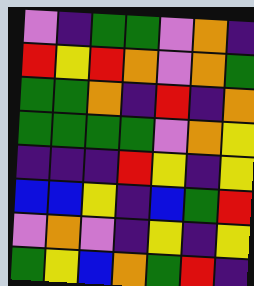[["violet", "indigo", "green", "green", "violet", "orange", "indigo"], ["red", "yellow", "red", "orange", "violet", "orange", "green"], ["green", "green", "orange", "indigo", "red", "indigo", "orange"], ["green", "green", "green", "green", "violet", "orange", "yellow"], ["indigo", "indigo", "indigo", "red", "yellow", "indigo", "yellow"], ["blue", "blue", "yellow", "indigo", "blue", "green", "red"], ["violet", "orange", "violet", "indigo", "yellow", "indigo", "yellow"], ["green", "yellow", "blue", "orange", "green", "red", "indigo"]]